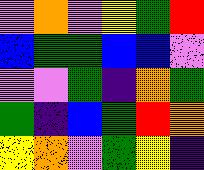[["violet", "orange", "violet", "yellow", "green", "red"], ["blue", "green", "green", "blue", "blue", "violet"], ["violet", "violet", "green", "indigo", "orange", "green"], ["green", "indigo", "blue", "green", "red", "orange"], ["yellow", "orange", "violet", "green", "yellow", "indigo"]]